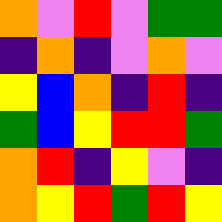[["orange", "violet", "red", "violet", "green", "green"], ["indigo", "orange", "indigo", "violet", "orange", "violet"], ["yellow", "blue", "orange", "indigo", "red", "indigo"], ["green", "blue", "yellow", "red", "red", "green"], ["orange", "red", "indigo", "yellow", "violet", "indigo"], ["orange", "yellow", "red", "green", "red", "yellow"]]